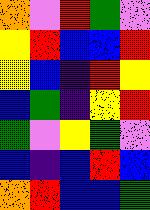[["orange", "violet", "red", "green", "violet"], ["yellow", "red", "blue", "blue", "red"], ["yellow", "blue", "indigo", "red", "yellow"], ["blue", "green", "indigo", "yellow", "red"], ["green", "violet", "yellow", "green", "violet"], ["blue", "indigo", "blue", "red", "blue"], ["orange", "red", "blue", "blue", "green"]]